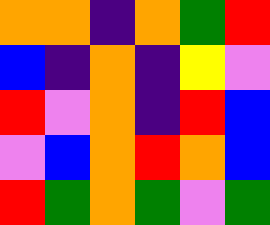[["orange", "orange", "indigo", "orange", "green", "red"], ["blue", "indigo", "orange", "indigo", "yellow", "violet"], ["red", "violet", "orange", "indigo", "red", "blue"], ["violet", "blue", "orange", "red", "orange", "blue"], ["red", "green", "orange", "green", "violet", "green"]]